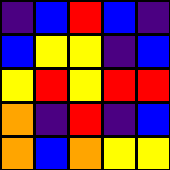[["indigo", "blue", "red", "blue", "indigo"], ["blue", "yellow", "yellow", "indigo", "blue"], ["yellow", "red", "yellow", "red", "red"], ["orange", "indigo", "red", "indigo", "blue"], ["orange", "blue", "orange", "yellow", "yellow"]]